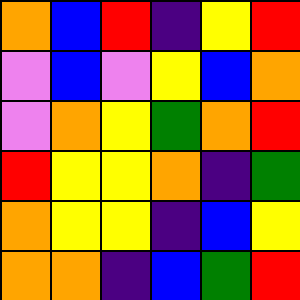[["orange", "blue", "red", "indigo", "yellow", "red"], ["violet", "blue", "violet", "yellow", "blue", "orange"], ["violet", "orange", "yellow", "green", "orange", "red"], ["red", "yellow", "yellow", "orange", "indigo", "green"], ["orange", "yellow", "yellow", "indigo", "blue", "yellow"], ["orange", "orange", "indigo", "blue", "green", "red"]]